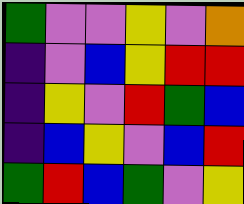[["green", "violet", "violet", "yellow", "violet", "orange"], ["indigo", "violet", "blue", "yellow", "red", "red"], ["indigo", "yellow", "violet", "red", "green", "blue"], ["indigo", "blue", "yellow", "violet", "blue", "red"], ["green", "red", "blue", "green", "violet", "yellow"]]